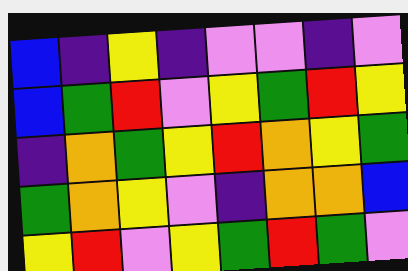[["blue", "indigo", "yellow", "indigo", "violet", "violet", "indigo", "violet"], ["blue", "green", "red", "violet", "yellow", "green", "red", "yellow"], ["indigo", "orange", "green", "yellow", "red", "orange", "yellow", "green"], ["green", "orange", "yellow", "violet", "indigo", "orange", "orange", "blue"], ["yellow", "red", "violet", "yellow", "green", "red", "green", "violet"]]